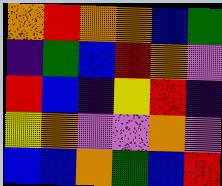[["orange", "red", "orange", "orange", "blue", "green"], ["indigo", "green", "blue", "red", "orange", "violet"], ["red", "blue", "indigo", "yellow", "red", "indigo"], ["yellow", "orange", "violet", "violet", "orange", "violet"], ["blue", "blue", "orange", "green", "blue", "red"]]